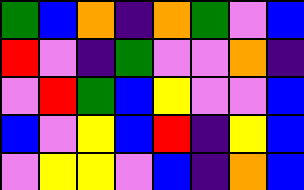[["green", "blue", "orange", "indigo", "orange", "green", "violet", "blue"], ["red", "violet", "indigo", "green", "violet", "violet", "orange", "indigo"], ["violet", "red", "green", "blue", "yellow", "violet", "violet", "blue"], ["blue", "violet", "yellow", "blue", "red", "indigo", "yellow", "blue"], ["violet", "yellow", "yellow", "violet", "blue", "indigo", "orange", "blue"]]